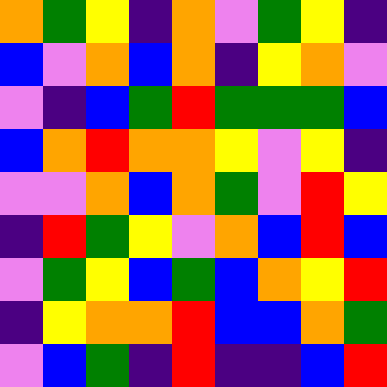[["orange", "green", "yellow", "indigo", "orange", "violet", "green", "yellow", "indigo"], ["blue", "violet", "orange", "blue", "orange", "indigo", "yellow", "orange", "violet"], ["violet", "indigo", "blue", "green", "red", "green", "green", "green", "blue"], ["blue", "orange", "red", "orange", "orange", "yellow", "violet", "yellow", "indigo"], ["violet", "violet", "orange", "blue", "orange", "green", "violet", "red", "yellow"], ["indigo", "red", "green", "yellow", "violet", "orange", "blue", "red", "blue"], ["violet", "green", "yellow", "blue", "green", "blue", "orange", "yellow", "red"], ["indigo", "yellow", "orange", "orange", "red", "blue", "blue", "orange", "green"], ["violet", "blue", "green", "indigo", "red", "indigo", "indigo", "blue", "red"]]